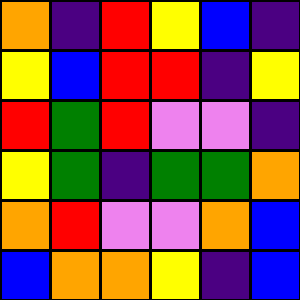[["orange", "indigo", "red", "yellow", "blue", "indigo"], ["yellow", "blue", "red", "red", "indigo", "yellow"], ["red", "green", "red", "violet", "violet", "indigo"], ["yellow", "green", "indigo", "green", "green", "orange"], ["orange", "red", "violet", "violet", "orange", "blue"], ["blue", "orange", "orange", "yellow", "indigo", "blue"]]